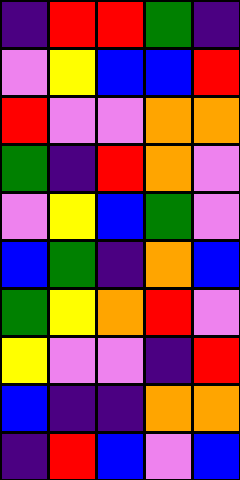[["indigo", "red", "red", "green", "indigo"], ["violet", "yellow", "blue", "blue", "red"], ["red", "violet", "violet", "orange", "orange"], ["green", "indigo", "red", "orange", "violet"], ["violet", "yellow", "blue", "green", "violet"], ["blue", "green", "indigo", "orange", "blue"], ["green", "yellow", "orange", "red", "violet"], ["yellow", "violet", "violet", "indigo", "red"], ["blue", "indigo", "indigo", "orange", "orange"], ["indigo", "red", "blue", "violet", "blue"]]